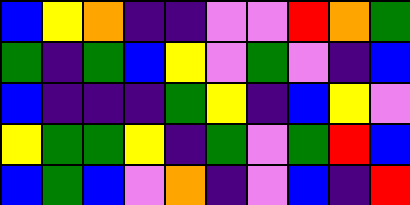[["blue", "yellow", "orange", "indigo", "indigo", "violet", "violet", "red", "orange", "green"], ["green", "indigo", "green", "blue", "yellow", "violet", "green", "violet", "indigo", "blue"], ["blue", "indigo", "indigo", "indigo", "green", "yellow", "indigo", "blue", "yellow", "violet"], ["yellow", "green", "green", "yellow", "indigo", "green", "violet", "green", "red", "blue"], ["blue", "green", "blue", "violet", "orange", "indigo", "violet", "blue", "indigo", "red"]]